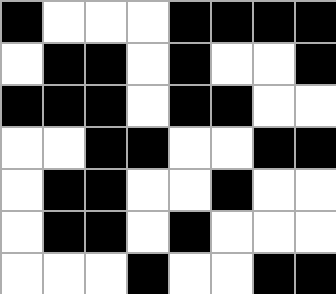[["black", "white", "white", "white", "black", "black", "black", "black"], ["white", "black", "black", "white", "black", "white", "white", "black"], ["black", "black", "black", "white", "black", "black", "white", "white"], ["white", "white", "black", "black", "white", "white", "black", "black"], ["white", "black", "black", "white", "white", "black", "white", "white"], ["white", "black", "black", "white", "black", "white", "white", "white"], ["white", "white", "white", "black", "white", "white", "black", "black"]]